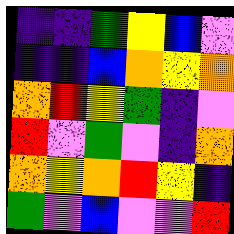[["indigo", "indigo", "green", "yellow", "blue", "violet"], ["indigo", "indigo", "blue", "orange", "yellow", "orange"], ["orange", "red", "yellow", "green", "indigo", "violet"], ["red", "violet", "green", "violet", "indigo", "orange"], ["orange", "yellow", "orange", "red", "yellow", "indigo"], ["green", "violet", "blue", "violet", "violet", "red"]]